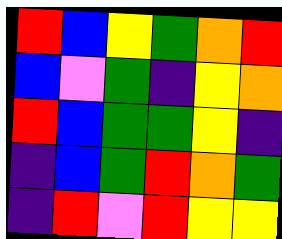[["red", "blue", "yellow", "green", "orange", "red"], ["blue", "violet", "green", "indigo", "yellow", "orange"], ["red", "blue", "green", "green", "yellow", "indigo"], ["indigo", "blue", "green", "red", "orange", "green"], ["indigo", "red", "violet", "red", "yellow", "yellow"]]